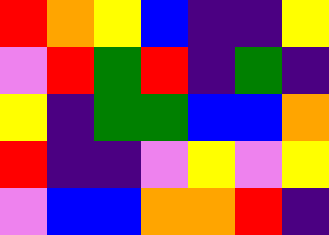[["red", "orange", "yellow", "blue", "indigo", "indigo", "yellow"], ["violet", "red", "green", "red", "indigo", "green", "indigo"], ["yellow", "indigo", "green", "green", "blue", "blue", "orange"], ["red", "indigo", "indigo", "violet", "yellow", "violet", "yellow"], ["violet", "blue", "blue", "orange", "orange", "red", "indigo"]]